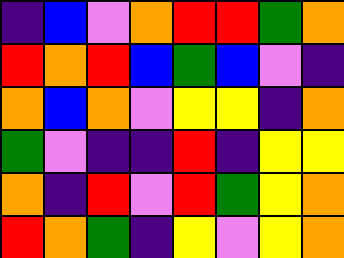[["indigo", "blue", "violet", "orange", "red", "red", "green", "orange"], ["red", "orange", "red", "blue", "green", "blue", "violet", "indigo"], ["orange", "blue", "orange", "violet", "yellow", "yellow", "indigo", "orange"], ["green", "violet", "indigo", "indigo", "red", "indigo", "yellow", "yellow"], ["orange", "indigo", "red", "violet", "red", "green", "yellow", "orange"], ["red", "orange", "green", "indigo", "yellow", "violet", "yellow", "orange"]]